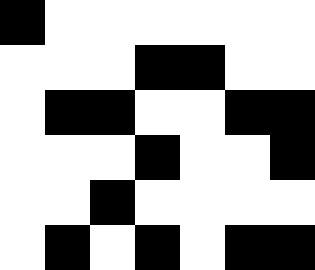[["black", "white", "white", "white", "white", "white", "white"], ["white", "white", "white", "black", "black", "white", "white"], ["white", "black", "black", "white", "white", "black", "black"], ["white", "white", "white", "black", "white", "white", "black"], ["white", "white", "black", "white", "white", "white", "white"], ["white", "black", "white", "black", "white", "black", "black"]]